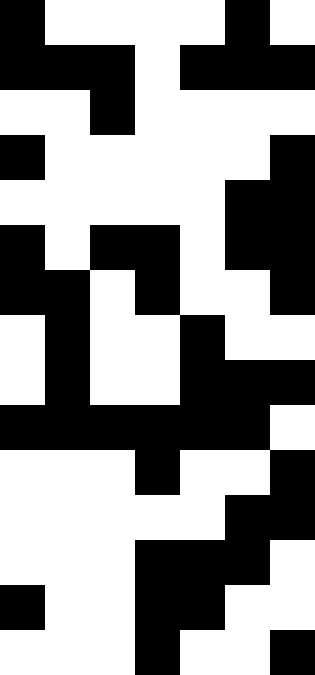[["black", "white", "white", "white", "white", "black", "white"], ["black", "black", "black", "white", "black", "black", "black"], ["white", "white", "black", "white", "white", "white", "white"], ["black", "white", "white", "white", "white", "white", "black"], ["white", "white", "white", "white", "white", "black", "black"], ["black", "white", "black", "black", "white", "black", "black"], ["black", "black", "white", "black", "white", "white", "black"], ["white", "black", "white", "white", "black", "white", "white"], ["white", "black", "white", "white", "black", "black", "black"], ["black", "black", "black", "black", "black", "black", "white"], ["white", "white", "white", "black", "white", "white", "black"], ["white", "white", "white", "white", "white", "black", "black"], ["white", "white", "white", "black", "black", "black", "white"], ["black", "white", "white", "black", "black", "white", "white"], ["white", "white", "white", "black", "white", "white", "black"]]